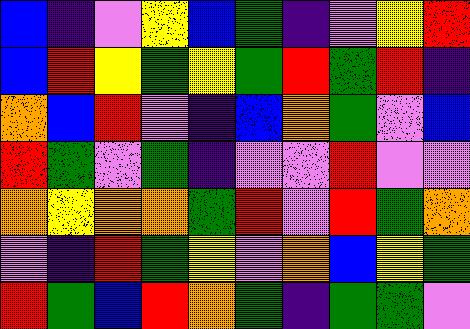[["blue", "indigo", "violet", "yellow", "blue", "green", "indigo", "violet", "yellow", "red"], ["blue", "red", "yellow", "green", "yellow", "green", "red", "green", "red", "indigo"], ["orange", "blue", "red", "violet", "indigo", "blue", "orange", "green", "violet", "blue"], ["red", "green", "violet", "green", "indigo", "violet", "violet", "red", "violet", "violet"], ["orange", "yellow", "orange", "orange", "green", "red", "violet", "red", "green", "orange"], ["violet", "indigo", "red", "green", "yellow", "violet", "orange", "blue", "yellow", "green"], ["red", "green", "blue", "red", "orange", "green", "indigo", "green", "green", "violet"]]